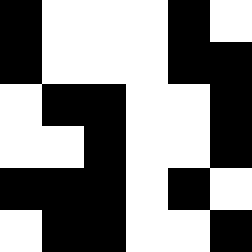[["black", "white", "white", "white", "black", "white"], ["black", "white", "white", "white", "black", "black"], ["white", "black", "black", "white", "white", "black"], ["white", "white", "black", "white", "white", "black"], ["black", "black", "black", "white", "black", "white"], ["white", "black", "black", "white", "white", "black"]]